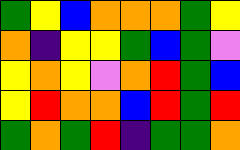[["green", "yellow", "blue", "orange", "orange", "orange", "green", "yellow"], ["orange", "indigo", "yellow", "yellow", "green", "blue", "green", "violet"], ["yellow", "orange", "yellow", "violet", "orange", "red", "green", "blue"], ["yellow", "red", "orange", "orange", "blue", "red", "green", "red"], ["green", "orange", "green", "red", "indigo", "green", "green", "orange"]]